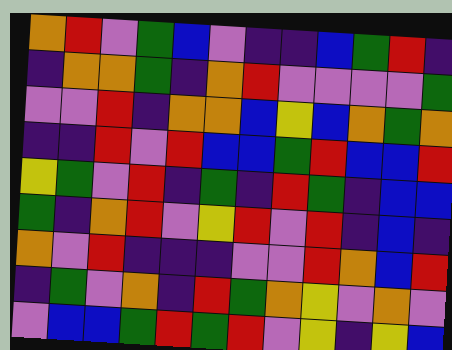[["orange", "red", "violet", "green", "blue", "violet", "indigo", "indigo", "blue", "green", "red", "indigo"], ["indigo", "orange", "orange", "green", "indigo", "orange", "red", "violet", "violet", "violet", "violet", "green"], ["violet", "violet", "red", "indigo", "orange", "orange", "blue", "yellow", "blue", "orange", "green", "orange"], ["indigo", "indigo", "red", "violet", "red", "blue", "blue", "green", "red", "blue", "blue", "red"], ["yellow", "green", "violet", "red", "indigo", "green", "indigo", "red", "green", "indigo", "blue", "blue"], ["green", "indigo", "orange", "red", "violet", "yellow", "red", "violet", "red", "indigo", "blue", "indigo"], ["orange", "violet", "red", "indigo", "indigo", "indigo", "violet", "violet", "red", "orange", "blue", "red"], ["indigo", "green", "violet", "orange", "indigo", "red", "green", "orange", "yellow", "violet", "orange", "violet"], ["violet", "blue", "blue", "green", "red", "green", "red", "violet", "yellow", "indigo", "yellow", "blue"]]